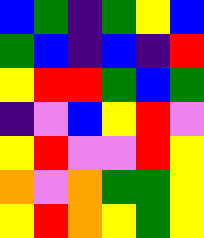[["blue", "green", "indigo", "green", "yellow", "blue"], ["green", "blue", "indigo", "blue", "indigo", "red"], ["yellow", "red", "red", "green", "blue", "green"], ["indigo", "violet", "blue", "yellow", "red", "violet"], ["yellow", "red", "violet", "violet", "red", "yellow"], ["orange", "violet", "orange", "green", "green", "yellow"], ["yellow", "red", "orange", "yellow", "green", "yellow"]]